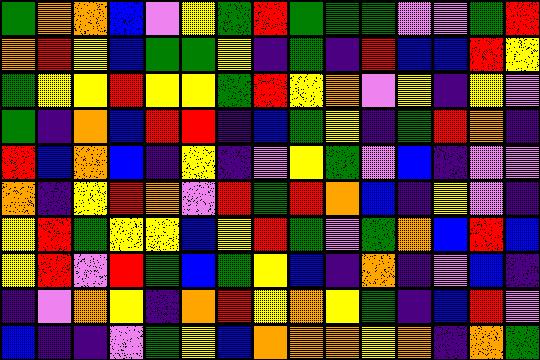[["green", "orange", "orange", "blue", "violet", "yellow", "green", "red", "green", "green", "green", "violet", "violet", "green", "red"], ["orange", "red", "yellow", "blue", "green", "green", "yellow", "indigo", "green", "indigo", "red", "blue", "blue", "red", "yellow"], ["green", "yellow", "yellow", "red", "yellow", "yellow", "green", "red", "yellow", "orange", "violet", "yellow", "indigo", "yellow", "violet"], ["green", "indigo", "orange", "blue", "red", "red", "indigo", "blue", "green", "yellow", "indigo", "green", "red", "orange", "indigo"], ["red", "blue", "orange", "blue", "indigo", "yellow", "indigo", "violet", "yellow", "green", "violet", "blue", "indigo", "violet", "violet"], ["orange", "indigo", "yellow", "red", "orange", "violet", "red", "green", "red", "orange", "blue", "indigo", "yellow", "violet", "indigo"], ["yellow", "red", "green", "yellow", "yellow", "blue", "yellow", "red", "green", "violet", "green", "orange", "blue", "red", "blue"], ["yellow", "red", "violet", "red", "green", "blue", "green", "yellow", "blue", "indigo", "orange", "indigo", "violet", "blue", "indigo"], ["indigo", "violet", "orange", "yellow", "indigo", "orange", "red", "yellow", "orange", "yellow", "green", "indigo", "blue", "red", "violet"], ["blue", "indigo", "indigo", "violet", "green", "yellow", "blue", "orange", "orange", "orange", "yellow", "orange", "indigo", "orange", "green"]]